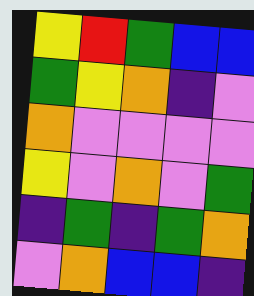[["yellow", "red", "green", "blue", "blue"], ["green", "yellow", "orange", "indigo", "violet"], ["orange", "violet", "violet", "violet", "violet"], ["yellow", "violet", "orange", "violet", "green"], ["indigo", "green", "indigo", "green", "orange"], ["violet", "orange", "blue", "blue", "indigo"]]